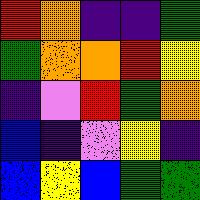[["red", "orange", "indigo", "indigo", "green"], ["green", "orange", "orange", "red", "yellow"], ["indigo", "violet", "red", "green", "orange"], ["blue", "indigo", "violet", "yellow", "indigo"], ["blue", "yellow", "blue", "green", "green"]]